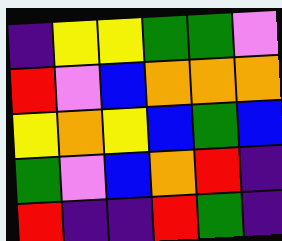[["indigo", "yellow", "yellow", "green", "green", "violet"], ["red", "violet", "blue", "orange", "orange", "orange"], ["yellow", "orange", "yellow", "blue", "green", "blue"], ["green", "violet", "blue", "orange", "red", "indigo"], ["red", "indigo", "indigo", "red", "green", "indigo"]]